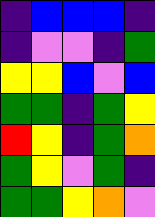[["indigo", "blue", "blue", "blue", "indigo"], ["indigo", "violet", "violet", "indigo", "green"], ["yellow", "yellow", "blue", "violet", "blue"], ["green", "green", "indigo", "green", "yellow"], ["red", "yellow", "indigo", "green", "orange"], ["green", "yellow", "violet", "green", "indigo"], ["green", "green", "yellow", "orange", "violet"]]